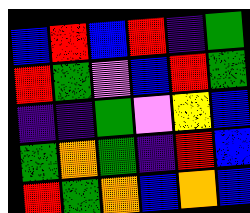[["blue", "red", "blue", "red", "indigo", "green"], ["red", "green", "violet", "blue", "red", "green"], ["indigo", "indigo", "green", "violet", "yellow", "blue"], ["green", "orange", "green", "indigo", "red", "blue"], ["red", "green", "orange", "blue", "orange", "blue"]]